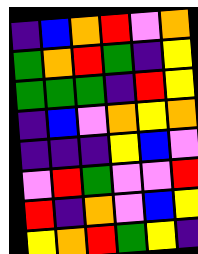[["indigo", "blue", "orange", "red", "violet", "orange"], ["green", "orange", "red", "green", "indigo", "yellow"], ["green", "green", "green", "indigo", "red", "yellow"], ["indigo", "blue", "violet", "orange", "yellow", "orange"], ["indigo", "indigo", "indigo", "yellow", "blue", "violet"], ["violet", "red", "green", "violet", "violet", "red"], ["red", "indigo", "orange", "violet", "blue", "yellow"], ["yellow", "orange", "red", "green", "yellow", "indigo"]]